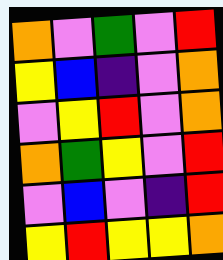[["orange", "violet", "green", "violet", "red"], ["yellow", "blue", "indigo", "violet", "orange"], ["violet", "yellow", "red", "violet", "orange"], ["orange", "green", "yellow", "violet", "red"], ["violet", "blue", "violet", "indigo", "red"], ["yellow", "red", "yellow", "yellow", "orange"]]